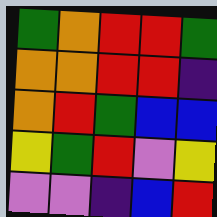[["green", "orange", "red", "red", "green"], ["orange", "orange", "red", "red", "indigo"], ["orange", "red", "green", "blue", "blue"], ["yellow", "green", "red", "violet", "yellow"], ["violet", "violet", "indigo", "blue", "red"]]